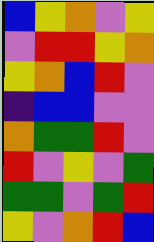[["blue", "yellow", "orange", "violet", "yellow"], ["violet", "red", "red", "yellow", "orange"], ["yellow", "orange", "blue", "red", "violet"], ["indigo", "blue", "blue", "violet", "violet"], ["orange", "green", "green", "red", "violet"], ["red", "violet", "yellow", "violet", "green"], ["green", "green", "violet", "green", "red"], ["yellow", "violet", "orange", "red", "blue"]]